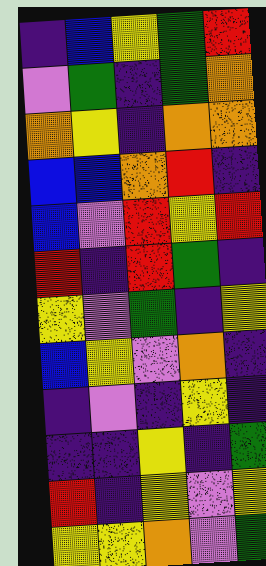[["indigo", "blue", "yellow", "green", "red"], ["violet", "green", "indigo", "green", "orange"], ["orange", "yellow", "indigo", "orange", "orange"], ["blue", "blue", "orange", "red", "indigo"], ["blue", "violet", "red", "yellow", "red"], ["red", "indigo", "red", "green", "indigo"], ["yellow", "violet", "green", "indigo", "yellow"], ["blue", "yellow", "violet", "orange", "indigo"], ["indigo", "violet", "indigo", "yellow", "indigo"], ["indigo", "indigo", "yellow", "indigo", "green"], ["red", "indigo", "yellow", "violet", "yellow"], ["yellow", "yellow", "orange", "violet", "green"]]